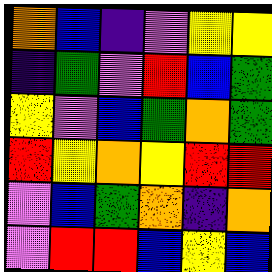[["orange", "blue", "indigo", "violet", "yellow", "yellow"], ["indigo", "green", "violet", "red", "blue", "green"], ["yellow", "violet", "blue", "green", "orange", "green"], ["red", "yellow", "orange", "yellow", "red", "red"], ["violet", "blue", "green", "orange", "indigo", "orange"], ["violet", "red", "red", "blue", "yellow", "blue"]]